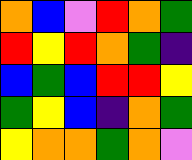[["orange", "blue", "violet", "red", "orange", "green"], ["red", "yellow", "red", "orange", "green", "indigo"], ["blue", "green", "blue", "red", "red", "yellow"], ["green", "yellow", "blue", "indigo", "orange", "green"], ["yellow", "orange", "orange", "green", "orange", "violet"]]